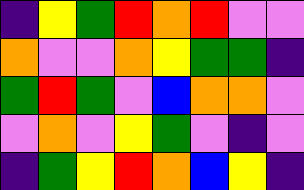[["indigo", "yellow", "green", "red", "orange", "red", "violet", "violet"], ["orange", "violet", "violet", "orange", "yellow", "green", "green", "indigo"], ["green", "red", "green", "violet", "blue", "orange", "orange", "violet"], ["violet", "orange", "violet", "yellow", "green", "violet", "indigo", "violet"], ["indigo", "green", "yellow", "red", "orange", "blue", "yellow", "indigo"]]